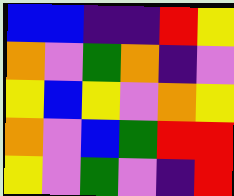[["blue", "blue", "indigo", "indigo", "red", "yellow"], ["orange", "violet", "green", "orange", "indigo", "violet"], ["yellow", "blue", "yellow", "violet", "orange", "yellow"], ["orange", "violet", "blue", "green", "red", "red"], ["yellow", "violet", "green", "violet", "indigo", "red"]]